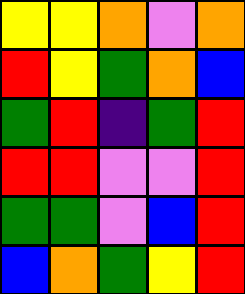[["yellow", "yellow", "orange", "violet", "orange"], ["red", "yellow", "green", "orange", "blue"], ["green", "red", "indigo", "green", "red"], ["red", "red", "violet", "violet", "red"], ["green", "green", "violet", "blue", "red"], ["blue", "orange", "green", "yellow", "red"]]